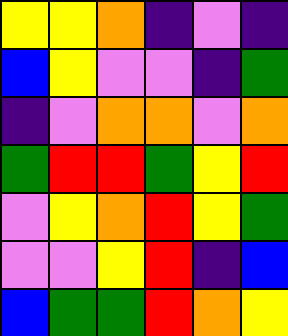[["yellow", "yellow", "orange", "indigo", "violet", "indigo"], ["blue", "yellow", "violet", "violet", "indigo", "green"], ["indigo", "violet", "orange", "orange", "violet", "orange"], ["green", "red", "red", "green", "yellow", "red"], ["violet", "yellow", "orange", "red", "yellow", "green"], ["violet", "violet", "yellow", "red", "indigo", "blue"], ["blue", "green", "green", "red", "orange", "yellow"]]